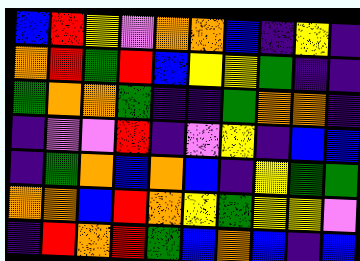[["blue", "red", "yellow", "violet", "orange", "orange", "blue", "indigo", "yellow", "indigo"], ["orange", "red", "green", "red", "blue", "yellow", "yellow", "green", "indigo", "indigo"], ["green", "orange", "orange", "green", "indigo", "indigo", "green", "orange", "orange", "indigo"], ["indigo", "violet", "violet", "red", "indigo", "violet", "yellow", "indigo", "blue", "blue"], ["indigo", "green", "orange", "blue", "orange", "blue", "indigo", "yellow", "green", "green"], ["orange", "orange", "blue", "red", "orange", "yellow", "green", "yellow", "yellow", "violet"], ["indigo", "red", "orange", "red", "green", "blue", "orange", "blue", "indigo", "blue"]]